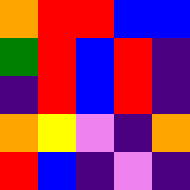[["orange", "red", "red", "blue", "blue"], ["green", "red", "blue", "red", "indigo"], ["indigo", "red", "blue", "red", "indigo"], ["orange", "yellow", "violet", "indigo", "orange"], ["red", "blue", "indigo", "violet", "indigo"]]